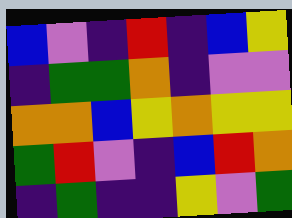[["blue", "violet", "indigo", "red", "indigo", "blue", "yellow"], ["indigo", "green", "green", "orange", "indigo", "violet", "violet"], ["orange", "orange", "blue", "yellow", "orange", "yellow", "yellow"], ["green", "red", "violet", "indigo", "blue", "red", "orange"], ["indigo", "green", "indigo", "indigo", "yellow", "violet", "green"]]